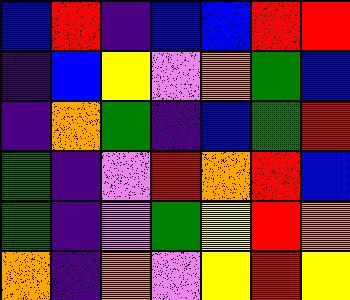[["blue", "red", "indigo", "blue", "blue", "red", "red"], ["indigo", "blue", "yellow", "violet", "orange", "green", "blue"], ["indigo", "orange", "green", "indigo", "blue", "green", "red"], ["green", "indigo", "violet", "red", "orange", "red", "blue"], ["green", "indigo", "violet", "green", "yellow", "red", "orange"], ["orange", "indigo", "orange", "violet", "yellow", "red", "yellow"]]